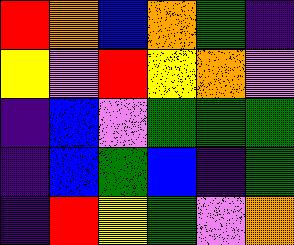[["red", "orange", "blue", "orange", "green", "indigo"], ["yellow", "violet", "red", "yellow", "orange", "violet"], ["indigo", "blue", "violet", "green", "green", "green"], ["indigo", "blue", "green", "blue", "indigo", "green"], ["indigo", "red", "yellow", "green", "violet", "orange"]]